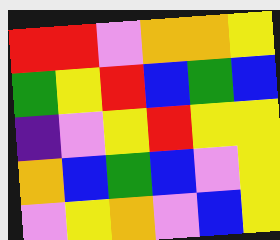[["red", "red", "violet", "orange", "orange", "yellow"], ["green", "yellow", "red", "blue", "green", "blue"], ["indigo", "violet", "yellow", "red", "yellow", "yellow"], ["orange", "blue", "green", "blue", "violet", "yellow"], ["violet", "yellow", "orange", "violet", "blue", "yellow"]]